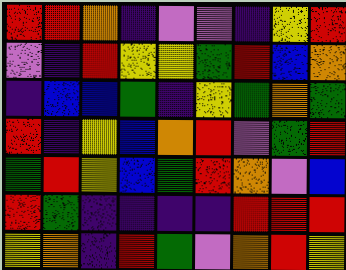[["red", "red", "orange", "indigo", "violet", "violet", "indigo", "yellow", "red"], ["violet", "indigo", "red", "yellow", "yellow", "green", "red", "blue", "orange"], ["indigo", "blue", "blue", "green", "indigo", "yellow", "green", "orange", "green"], ["red", "indigo", "yellow", "blue", "orange", "red", "violet", "green", "red"], ["green", "red", "yellow", "blue", "green", "red", "orange", "violet", "blue"], ["red", "green", "indigo", "indigo", "indigo", "indigo", "red", "red", "red"], ["yellow", "orange", "indigo", "red", "green", "violet", "orange", "red", "yellow"]]